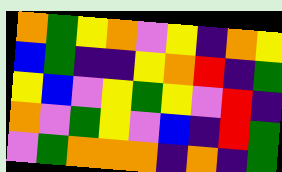[["orange", "green", "yellow", "orange", "violet", "yellow", "indigo", "orange", "yellow"], ["blue", "green", "indigo", "indigo", "yellow", "orange", "red", "indigo", "green"], ["yellow", "blue", "violet", "yellow", "green", "yellow", "violet", "red", "indigo"], ["orange", "violet", "green", "yellow", "violet", "blue", "indigo", "red", "green"], ["violet", "green", "orange", "orange", "orange", "indigo", "orange", "indigo", "green"]]